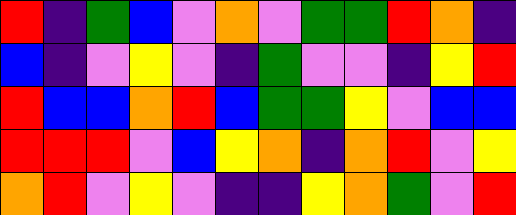[["red", "indigo", "green", "blue", "violet", "orange", "violet", "green", "green", "red", "orange", "indigo"], ["blue", "indigo", "violet", "yellow", "violet", "indigo", "green", "violet", "violet", "indigo", "yellow", "red"], ["red", "blue", "blue", "orange", "red", "blue", "green", "green", "yellow", "violet", "blue", "blue"], ["red", "red", "red", "violet", "blue", "yellow", "orange", "indigo", "orange", "red", "violet", "yellow"], ["orange", "red", "violet", "yellow", "violet", "indigo", "indigo", "yellow", "orange", "green", "violet", "red"]]